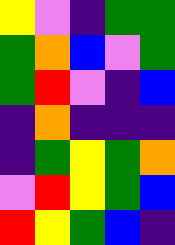[["yellow", "violet", "indigo", "green", "green"], ["green", "orange", "blue", "violet", "green"], ["green", "red", "violet", "indigo", "blue"], ["indigo", "orange", "indigo", "indigo", "indigo"], ["indigo", "green", "yellow", "green", "orange"], ["violet", "red", "yellow", "green", "blue"], ["red", "yellow", "green", "blue", "indigo"]]